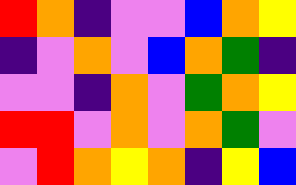[["red", "orange", "indigo", "violet", "violet", "blue", "orange", "yellow"], ["indigo", "violet", "orange", "violet", "blue", "orange", "green", "indigo"], ["violet", "violet", "indigo", "orange", "violet", "green", "orange", "yellow"], ["red", "red", "violet", "orange", "violet", "orange", "green", "violet"], ["violet", "red", "orange", "yellow", "orange", "indigo", "yellow", "blue"]]